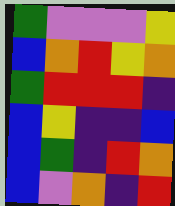[["green", "violet", "violet", "violet", "yellow"], ["blue", "orange", "red", "yellow", "orange"], ["green", "red", "red", "red", "indigo"], ["blue", "yellow", "indigo", "indigo", "blue"], ["blue", "green", "indigo", "red", "orange"], ["blue", "violet", "orange", "indigo", "red"]]